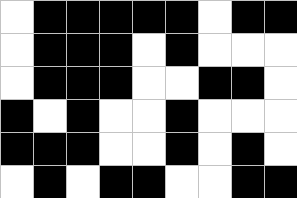[["white", "black", "black", "black", "black", "black", "white", "black", "black"], ["white", "black", "black", "black", "white", "black", "white", "white", "white"], ["white", "black", "black", "black", "white", "white", "black", "black", "white"], ["black", "white", "black", "white", "white", "black", "white", "white", "white"], ["black", "black", "black", "white", "white", "black", "white", "black", "white"], ["white", "black", "white", "black", "black", "white", "white", "black", "black"]]